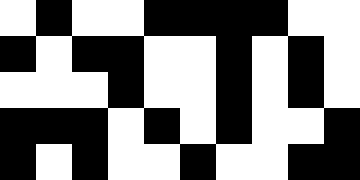[["white", "black", "white", "white", "black", "black", "black", "black", "white", "white"], ["black", "white", "black", "black", "white", "white", "black", "white", "black", "white"], ["white", "white", "white", "black", "white", "white", "black", "white", "black", "white"], ["black", "black", "black", "white", "black", "white", "black", "white", "white", "black"], ["black", "white", "black", "white", "white", "black", "white", "white", "black", "black"]]